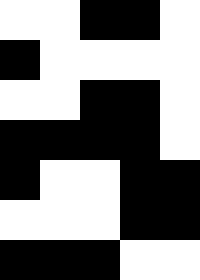[["white", "white", "black", "black", "white"], ["black", "white", "white", "white", "white"], ["white", "white", "black", "black", "white"], ["black", "black", "black", "black", "white"], ["black", "white", "white", "black", "black"], ["white", "white", "white", "black", "black"], ["black", "black", "black", "white", "white"]]